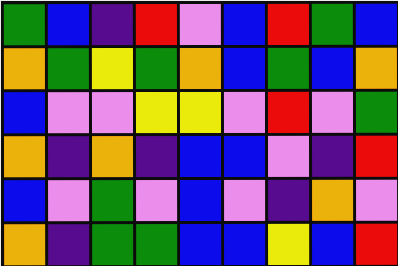[["green", "blue", "indigo", "red", "violet", "blue", "red", "green", "blue"], ["orange", "green", "yellow", "green", "orange", "blue", "green", "blue", "orange"], ["blue", "violet", "violet", "yellow", "yellow", "violet", "red", "violet", "green"], ["orange", "indigo", "orange", "indigo", "blue", "blue", "violet", "indigo", "red"], ["blue", "violet", "green", "violet", "blue", "violet", "indigo", "orange", "violet"], ["orange", "indigo", "green", "green", "blue", "blue", "yellow", "blue", "red"]]